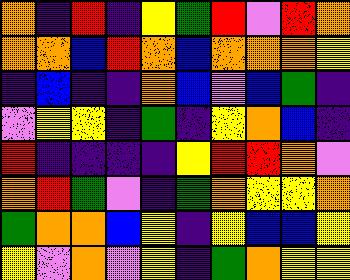[["orange", "indigo", "red", "indigo", "yellow", "green", "red", "violet", "red", "orange"], ["orange", "orange", "blue", "red", "orange", "blue", "orange", "orange", "orange", "yellow"], ["indigo", "blue", "indigo", "indigo", "orange", "blue", "violet", "blue", "green", "indigo"], ["violet", "yellow", "yellow", "indigo", "green", "indigo", "yellow", "orange", "blue", "indigo"], ["red", "indigo", "indigo", "indigo", "indigo", "yellow", "red", "red", "orange", "violet"], ["orange", "red", "green", "violet", "indigo", "green", "orange", "yellow", "yellow", "orange"], ["green", "orange", "orange", "blue", "yellow", "indigo", "yellow", "blue", "blue", "yellow"], ["yellow", "violet", "orange", "violet", "yellow", "indigo", "green", "orange", "yellow", "yellow"]]